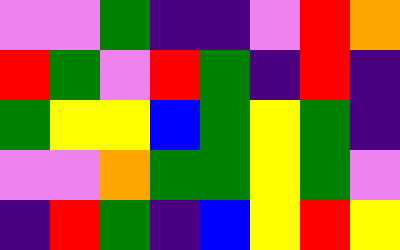[["violet", "violet", "green", "indigo", "indigo", "violet", "red", "orange"], ["red", "green", "violet", "red", "green", "indigo", "red", "indigo"], ["green", "yellow", "yellow", "blue", "green", "yellow", "green", "indigo"], ["violet", "violet", "orange", "green", "green", "yellow", "green", "violet"], ["indigo", "red", "green", "indigo", "blue", "yellow", "red", "yellow"]]